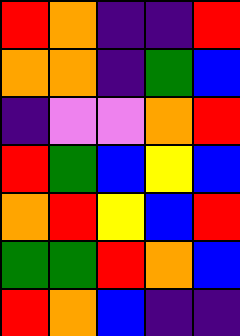[["red", "orange", "indigo", "indigo", "red"], ["orange", "orange", "indigo", "green", "blue"], ["indigo", "violet", "violet", "orange", "red"], ["red", "green", "blue", "yellow", "blue"], ["orange", "red", "yellow", "blue", "red"], ["green", "green", "red", "orange", "blue"], ["red", "orange", "blue", "indigo", "indigo"]]